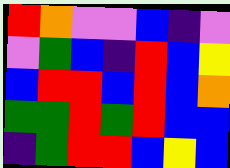[["red", "orange", "violet", "violet", "blue", "indigo", "violet"], ["violet", "green", "blue", "indigo", "red", "blue", "yellow"], ["blue", "red", "red", "blue", "red", "blue", "orange"], ["green", "green", "red", "green", "red", "blue", "blue"], ["indigo", "green", "red", "red", "blue", "yellow", "blue"]]